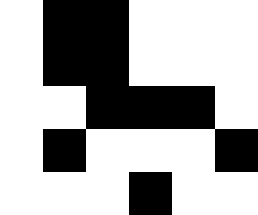[["white", "black", "black", "white", "white", "white"], ["white", "black", "black", "white", "white", "white"], ["white", "white", "black", "black", "black", "white"], ["white", "black", "white", "white", "white", "black"], ["white", "white", "white", "black", "white", "white"]]